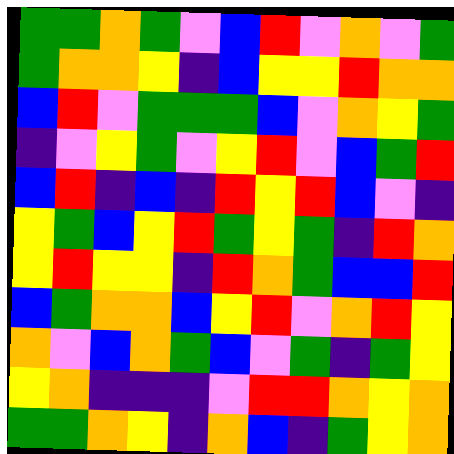[["green", "green", "orange", "green", "violet", "blue", "red", "violet", "orange", "violet", "green"], ["green", "orange", "orange", "yellow", "indigo", "blue", "yellow", "yellow", "red", "orange", "orange"], ["blue", "red", "violet", "green", "green", "green", "blue", "violet", "orange", "yellow", "green"], ["indigo", "violet", "yellow", "green", "violet", "yellow", "red", "violet", "blue", "green", "red"], ["blue", "red", "indigo", "blue", "indigo", "red", "yellow", "red", "blue", "violet", "indigo"], ["yellow", "green", "blue", "yellow", "red", "green", "yellow", "green", "indigo", "red", "orange"], ["yellow", "red", "yellow", "yellow", "indigo", "red", "orange", "green", "blue", "blue", "red"], ["blue", "green", "orange", "orange", "blue", "yellow", "red", "violet", "orange", "red", "yellow"], ["orange", "violet", "blue", "orange", "green", "blue", "violet", "green", "indigo", "green", "yellow"], ["yellow", "orange", "indigo", "indigo", "indigo", "violet", "red", "red", "orange", "yellow", "orange"], ["green", "green", "orange", "yellow", "indigo", "orange", "blue", "indigo", "green", "yellow", "orange"]]